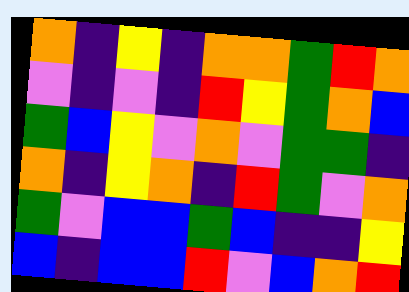[["orange", "indigo", "yellow", "indigo", "orange", "orange", "green", "red", "orange"], ["violet", "indigo", "violet", "indigo", "red", "yellow", "green", "orange", "blue"], ["green", "blue", "yellow", "violet", "orange", "violet", "green", "green", "indigo"], ["orange", "indigo", "yellow", "orange", "indigo", "red", "green", "violet", "orange"], ["green", "violet", "blue", "blue", "green", "blue", "indigo", "indigo", "yellow"], ["blue", "indigo", "blue", "blue", "red", "violet", "blue", "orange", "red"]]